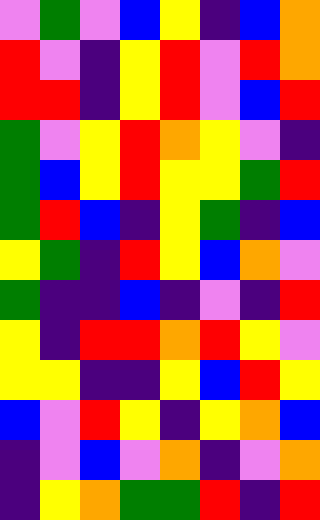[["violet", "green", "violet", "blue", "yellow", "indigo", "blue", "orange"], ["red", "violet", "indigo", "yellow", "red", "violet", "red", "orange"], ["red", "red", "indigo", "yellow", "red", "violet", "blue", "red"], ["green", "violet", "yellow", "red", "orange", "yellow", "violet", "indigo"], ["green", "blue", "yellow", "red", "yellow", "yellow", "green", "red"], ["green", "red", "blue", "indigo", "yellow", "green", "indigo", "blue"], ["yellow", "green", "indigo", "red", "yellow", "blue", "orange", "violet"], ["green", "indigo", "indigo", "blue", "indigo", "violet", "indigo", "red"], ["yellow", "indigo", "red", "red", "orange", "red", "yellow", "violet"], ["yellow", "yellow", "indigo", "indigo", "yellow", "blue", "red", "yellow"], ["blue", "violet", "red", "yellow", "indigo", "yellow", "orange", "blue"], ["indigo", "violet", "blue", "violet", "orange", "indigo", "violet", "orange"], ["indigo", "yellow", "orange", "green", "green", "red", "indigo", "red"]]